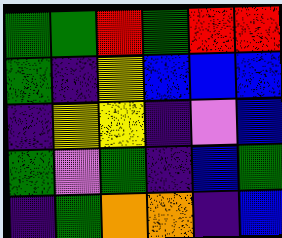[["green", "green", "red", "green", "red", "red"], ["green", "indigo", "yellow", "blue", "blue", "blue"], ["indigo", "yellow", "yellow", "indigo", "violet", "blue"], ["green", "violet", "green", "indigo", "blue", "green"], ["indigo", "green", "orange", "orange", "indigo", "blue"]]